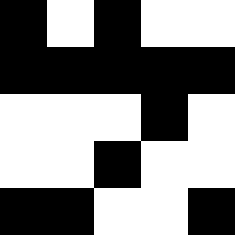[["black", "white", "black", "white", "white"], ["black", "black", "black", "black", "black"], ["white", "white", "white", "black", "white"], ["white", "white", "black", "white", "white"], ["black", "black", "white", "white", "black"]]